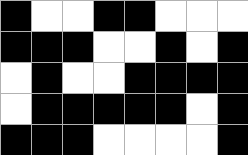[["black", "white", "white", "black", "black", "white", "white", "white"], ["black", "black", "black", "white", "white", "black", "white", "black"], ["white", "black", "white", "white", "black", "black", "black", "black"], ["white", "black", "black", "black", "black", "black", "white", "black"], ["black", "black", "black", "white", "white", "white", "white", "black"]]